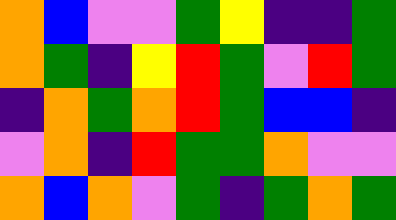[["orange", "blue", "violet", "violet", "green", "yellow", "indigo", "indigo", "green"], ["orange", "green", "indigo", "yellow", "red", "green", "violet", "red", "green"], ["indigo", "orange", "green", "orange", "red", "green", "blue", "blue", "indigo"], ["violet", "orange", "indigo", "red", "green", "green", "orange", "violet", "violet"], ["orange", "blue", "orange", "violet", "green", "indigo", "green", "orange", "green"]]